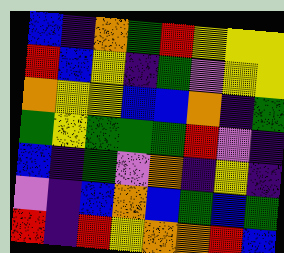[["blue", "indigo", "orange", "green", "red", "yellow", "yellow", "yellow"], ["red", "blue", "yellow", "indigo", "green", "violet", "yellow", "yellow"], ["orange", "yellow", "yellow", "blue", "blue", "orange", "indigo", "green"], ["green", "yellow", "green", "green", "green", "red", "violet", "indigo"], ["blue", "indigo", "green", "violet", "orange", "indigo", "yellow", "indigo"], ["violet", "indigo", "blue", "orange", "blue", "green", "blue", "green"], ["red", "indigo", "red", "yellow", "orange", "orange", "red", "blue"]]